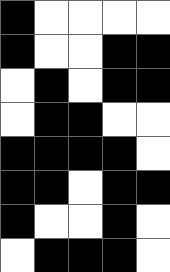[["black", "white", "white", "white", "white"], ["black", "white", "white", "black", "black"], ["white", "black", "white", "black", "black"], ["white", "black", "black", "white", "white"], ["black", "black", "black", "black", "white"], ["black", "black", "white", "black", "black"], ["black", "white", "white", "black", "white"], ["white", "black", "black", "black", "white"]]